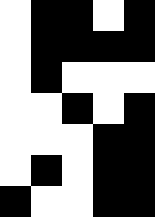[["white", "black", "black", "white", "black"], ["white", "black", "black", "black", "black"], ["white", "black", "white", "white", "white"], ["white", "white", "black", "white", "black"], ["white", "white", "white", "black", "black"], ["white", "black", "white", "black", "black"], ["black", "white", "white", "black", "black"]]